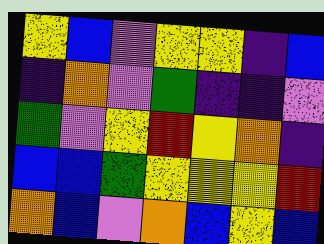[["yellow", "blue", "violet", "yellow", "yellow", "indigo", "blue"], ["indigo", "orange", "violet", "green", "indigo", "indigo", "violet"], ["green", "violet", "yellow", "red", "yellow", "orange", "indigo"], ["blue", "blue", "green", "yellow", "yellow", "yellow", "red"], ["orange", "blue", "violet", "orange", "blue", "yellow", "blue"]]